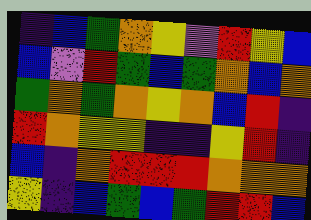[["indigo", "blue", "green", "orange", "yellow", "violet", "red", "yellow", "blue"], ["blue", "violet", "red", "green", "blue", "green", "orange", "blue", "orange"], ["green", "orange", "green", "orange", "yellow", "orange", "blue", "red", "indigo"], ["red", "orange", "yellow", "yellow", "indigo", "indigo", "yellow", "red", "indigo"], ["blue", "indigo", "orange", "red", "red", "red", "orange", "orange", "orange"], ["yellow", "indigo", "blue", "green", "blue", "green", "red", "red", "blue"]]